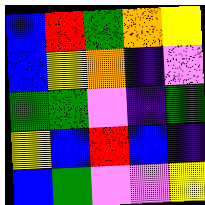[["blue", "red", "green", "orange", "yellow"], ["blue", "yellow", "orange", "indigo", "violet"], ["green", "green", "violet", "indigo", "green"], ["yellow", "blue", "red", "blue", "indigo"], ["blue", "green", "violet", "violet", "yellow"]]